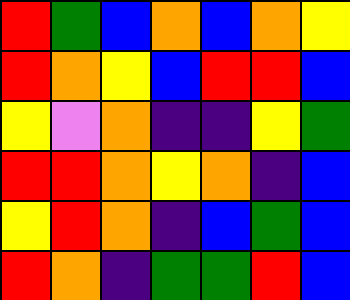[["red", "green", "blue", "orange", "blue", "orange", "yellow"], ["red", "orange", "yellow", "blue", "red", "red", "blue"], ["yellow", "violet", "orange", "indigo", "indigo", "yellow", "green"], ["red", "red", "orange", "yellow", "orange", "indigo", "blue"], ["yellow", "red", "orange", "indigo", "blue", "green", "blue"], ["red", "orange", "indigo", "green", "green", "red", "blue"]]